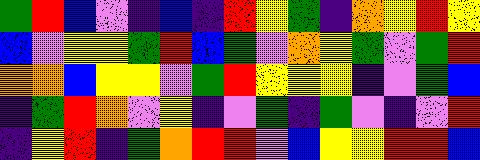[["green", "red", "blue", "violet", "indigo", "blue", "indigo", "red", "yellow", "green", "indigo", "orange", "yellow", "red", "yellow"], ["blue", "violet", "yellow", "yellow", "green", "red", "blue", "green", "violet", "orange", "yellow", "green", "violet", "green", "red"], ["orange", "orange", "blue", "yellow", "yellow", "violet", "green", "red", "yellow", "yellow", "yellow", "indigo", "violet", "green", "blue"], ["indigo", "green", "red", "orange", "violet", "yellow", "indigo", "violet", "green", "indigo", "green", "violet", "indigo", "violet", "red"], ["indigo", "yellow", "red", "indigo", "green", "orange", "red", "red", "violet", "blue", "yellow", "yellow", "red", "red", "blue"]]